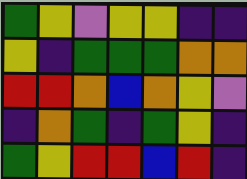[["green", "yellow", "violet", "yellow", "yellow", "indigo", "indigo"], ["yellow", "indigo", "green", "green", "green", "orange", "orange"], ["red", "red", "orange", "blue", "orange", "yellow", "violet"], ["indigo", "orange", "green", "indigo", "green", "yellow", "indigo"], ["green", "yellow", "red", "red", "blue", "red", "indigo"]]